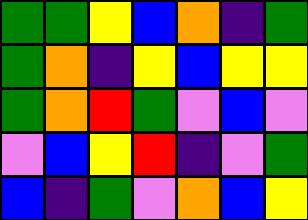[["green", "green", "yellow", "blue", "orange", "indigo", "green"], ["green", "orange", "indigo", "yellow", "blue", "yellow", "yellow"], ["green", "orange", "red", "green", "violet", "blue", "violet"], ["violet", "blue", "yellow", "red", "indigo", "violet", "green"], ["blue", "indigo", "green", "violet", "orange", "blue", "yellow"]]